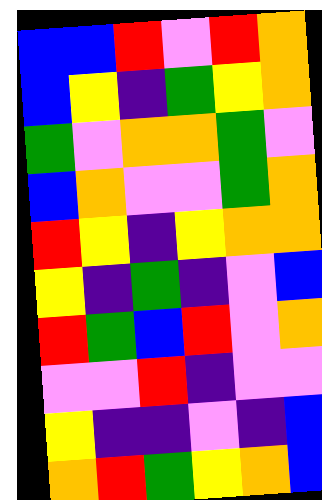[["blue", "blue", "red", "violet", "red", "orange"], ["blue", "yellow", "indigo", "green", "yellow", "orange"], ["green", "violet", "orange", "orange", "green", "violet"], ["blue", "orange", "violet", "violet", "green", "orange"], ["red", "yellow", "indigo", "yellow", "orange", "orange"], ["yellow", "indigo", "green", "indigo", "violet", "blue"], ["red", "green", "blue", "red", "violet", "orange"], ["violet", "violet", "red", "indigo", "violet", "violet"], ["yellow", "indigo", "indigo", "violet", "indigo", "blue"], ["orange", "red", "green", "yellow", "orange", "blue"]]